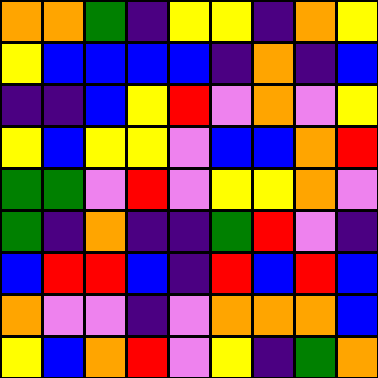[["orange", "orange", "green", "indigo", "yellow", "yellow", "indigo", "orange", "yellow"], ["yellow", "blue", "blue", "blue", "blue", "indigo", "orange", "indigo", "blue"], ["indigo", "indigo", "blue", "yellow", "red", "violet", "orange", "violet", "yellow"], ["yellow", "blue", "yellow", "yellow", "violet", "blue", "blue", "orange", "red"], ["green", "green", "violet", "red", "violet", "yellow", "yellow", "orange", "violet"], ["green", "indigo", "orange", "indigo", "indigo", "green", "red", "violet", "indigo"], ["blue", "red", "red", "blue", "indigo", "red", "blue", "red", "blue"], ["orange", "violet", "violet", "indigo", "violet", "orange", "orange", "orange", "blue"], ["yellow", "blue", "orange", "red", "violet", "yellow", "indigo", "green", "orange"]]